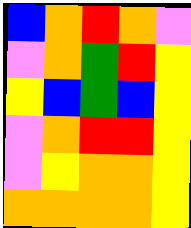[["blue", "orange", "red", "orange", "violet"], ["violet", "orange", "green", "red", "yellow"], ["yellow", "blue", "green", "blue", "yellow"], ["violet", "orange", "red", "red", "yellow"], ["violet", "yellow", "orange", "orange", "yellow"], ["orange", "orange", "orange", "orange", "yellow"]]